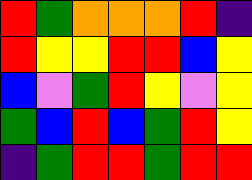[["red", "green", "orange", "orange", "orange", "red", "indigo"], ["red", "yellow", "yellow", "red", "red", "blue", "yellow"], ["blue", "violet", "green", "red", "yellow", "violet", "yellow"], ["green", "blue", "red", "blue", "green", "red", "yellow"], ["indigo", "green", "red", "red", "green", "red", "red"]]